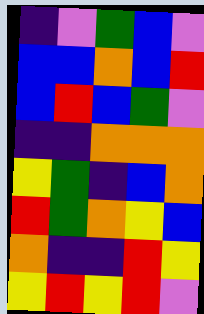[["indigo", "violet", "green", "blue", "violet"], ["blue", "blue", "orange", "blue", "red"], ["blue", "red", "blue", "green", "violet"], ["indigo", "indigo", "orange", "orange", "orange"], ["yellow", "green", "indigo", "blue", "orange"], ["red", "green", "orange", "yellow", "blue"], ["orange", "indigo", "indigo", "red", "yellow"], ["yellow", "red", "yellow", "red", "violet"]]